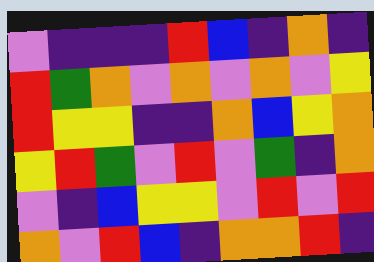[["violet", "indigo", "indigo", "indigo", "red", "blue", "indigo", "orange", "indigo"], ["red", "green", "orange", "violet", "orange", "violet", "orange", "violet", "yellow"], ["red", "yellow", "yellow", "indigo", "indigo", "orange", "blue", "yellow", "orange"], ["yellow", "red", "green", "violet", "red", "violet", "green", "indigo", "orange"], ["violet", "indigo", "blue", "yellow", "yellow", "violet", "red", "violet", "red"], ["orange", "violet", "red", "blue", "indigo", "orange", "orange", "red", "indigo"]]